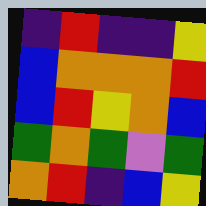[["indigo", "red", "indigo", "indigo", "yellow"], ["blue", "orange", "orange", "orange", "red"], ["blue", "red", "yellow", "orange", "blue"], ["green", "orange", "green", "violet", "green"], ["orange", "red", "indigo", "blue", "yellow"]]